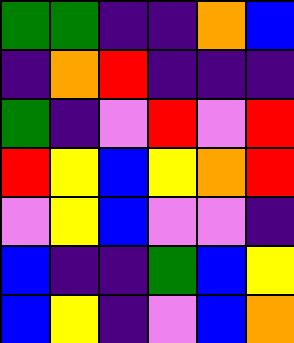[["green", "green", "indigo", "indigo", "orange", "blue"], ["indigo", "orange", "red", "indigo", "indigo", "indigo"], ["green", "indigo", "violet", "red", "violet", "red"], ["red", "yellow", "blue", "yellow", "orange", "red"], ["violet", "yellow", "blue", "violet", "violet", "indigo"], ["blue", "indigo", "indigo", "green", "blue", "yellow"], ["blue", "yellow", "indigo", "violet", "blue", "orange"]]